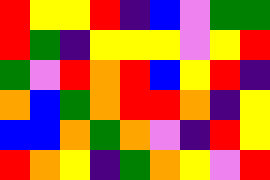[["red", "yellow", "yellow", "red", "indigo", "blue", "violet", "green", "green"], ["red", "green", "indigo", "yellow", "yellow", "yellow", "violet", "yellow", "red"], ["green", "violet", "red", "orange", "red", "blue", "yellow", "red", "indigo"], ["orange", "blue", "green", "orange", "red", "red", "orange", "indigo", "yellow"], ["blue", "blue", "orange", "green", "orange", "violet", "indigo", "red", "yellow"], ["red", "orange", "yellow", "indigo", "green", "orange", "yellow", "violet", "red"]]